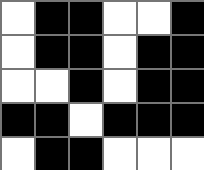[["white", "black", "black", "white", "white", "black"], ["white", "black", "black", "white", "black", "black"], ["white", "white", "black", "white", "black", "black"], ["black", "black", "white", "black", "black", "black"], ["white", "black", "black", "white", "white", "white"]]